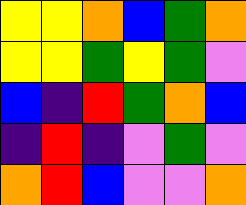[["yellow", "yellow", "orange", "blue", "green", "orange"], ["yellow", "yellow", "green", "yellow", "green", "violet"], ["blue", "indigo", "red", "green", "orange", "blue"], ["indigo", "red", "indigo", "violet", "green", "violet"], ["orange", "red", "blue", "violet", "violet", "orange"]]